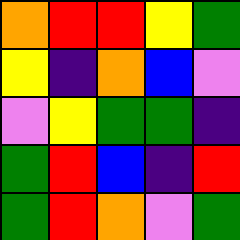[["orange", "red", "red", "yellow", "green"], ["yellow", "indigo", "orange", "blue", "violet"], ["violet", "yellow", "green", "green", "indigo"], ["green", "red", "blue", "indigo", "red"], ["green", "red", "orange", "violet", "green"]]